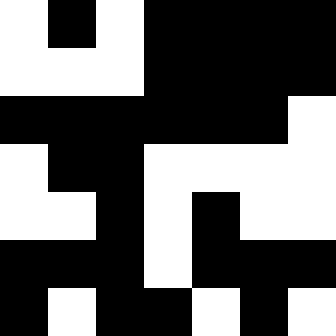[["white", "black", "white", "black", "black", "black", "black"], ["white", "white", "white", "black", "black", "black", "black"], ["black", "black", "black", "black", "black", "black", "white"], ["white", "black", "black", "white", "white", "white", "white"], ["white", "white", "black", "white", "black", "white", "white"], ["black", "black", "black", "white", "black", "black", "black"], ["black", "white", "black", "black", "white", "black", "white"]]